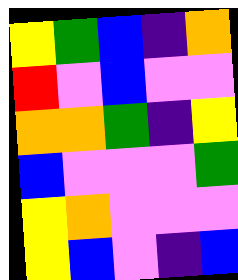[["yellow", "green", "blue", "indigo", "orange"], ["red", "violet", "blue", "violet", "violet"], ["orange", "orange", "green", "indigo", "yellow"], ["blue", "violet", "violet", "violet", "green"], ["yellow", "orange", "violet", "violet", "violet"], ["yellow", "blue", "violet", "indigo", "blue"]]